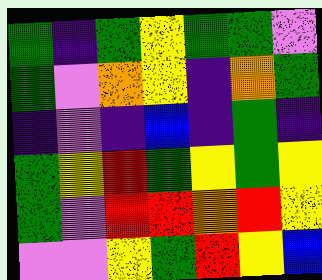[["green", "indigo", "green", "yellow", "green", "green", "violet"], ["green", "violet", "orange", "yellow", "indigo", "orange", "green"], ["indigo", "violet", "indigo", "blue", "indigo", "green", "indigo"], ["green", "yellow", "red", "green", "yellow", "green", "yellow"], ["green", "violet", "red", "red", "orange", "red", "yellow"], ["violet", "violet", "yellow", "green", "red", "yellow", "blue"]]